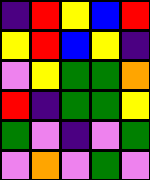[["indigo", "red", "yellow", "blue", "red"], ["yellow", "red", "blue", "yellow", "indigo"], ["violet", "yellow", "green", "green", "orange"], ["red", "indigo", "green", "green", "yellow"], ["green", "violet", "indigo", "violet", "green"], ["violet", "orange", "violet", "green", "violet"]]